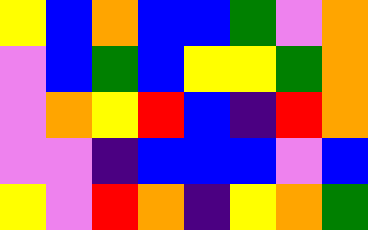[["yellow", "blue", "orange", "blue", "blue", "green", "violet", "orange"], ["violet", "blue", "green", "blue", "yellow", "yellow", "green", "orange"], ["violet", "orange", "yellow", "red", "blue", "indigo", "red", "orange"], ["violet", "violet", "indigo", "blue", "blue", "blue", "violet", "blue"], ["yellow", "violet", "red", "orange", "indigo", "yellow", "orange", "green"]]